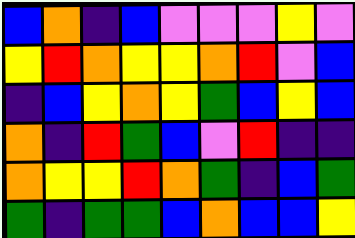[["blue", "orange", "indigo", "blue", "violet", "violet", "violet", "yellow", "violet"], ["yellow", "red", "orange", "yellow", "yellow", "orange", "red", "violet", "blue"], ["indigo", "blue", "yellow", "orange", "yellow", "green", "blue", "yellow", "blue"], ["orange", "indigo", "red", "green", "blue", "violet", "red", "indigo", "indigo"], ["orange", "yellow", "yellow", "red", "orange", "green", "indigo", "blue", "green"], ["green", "indigo", "green", "green", "blue", "orange", "blue", "blue", "yellow"]]